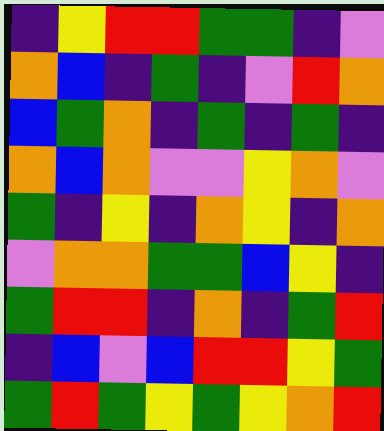[["indigo", "yellow", "red", "red", "green", "green", "indigo", "violet"], ["orange", "blue", "indigo", "green", "indigo", "violet", "red", "orange"], ["blue", "green", "orange", "indigo", "green", "indigo", "green", "indigo"], ["orange", "blue", "orange", "violet", "violet", "yellow", "orange", "violet"], ["green", "indigo", "yellow", "indigo", "orange", "yellow", "indigo", "orange"], ["violet", "orange", "orange", "green", "green", "blue", "yellow", "indigo"], ["green", "red", "red", "indigo", "orange", "indigo", "green", "red"], ["indigo", "blue", "violet", "blue", "red", "red", "yellow", "green"], ["green", "red", "green", "yellow", "green", "yellow", "orange", "red"]]